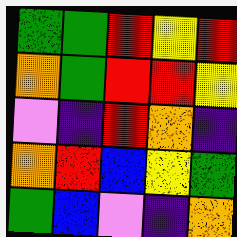[["green", "green", "red", "yellow", "red"], ["orange", "green", "red", "red", "yellow"], ["violet", "indigo", "red", "orange", "indigo"], ["orange", "red", "blue", "yellow", "green"], ["green", "blue", "violet", "indigo", "orange"]]